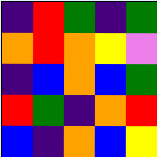[["indigo", "red", "green", "indigo", "green"], ["orange", "red", "orange", "yellow", "violet"], ["indigo", "blue", "orange", "blue", "green"], ["red", "green", "indigo", "orange", "red"], ["blue", "indigo", "orange", "blue", "yellow"]]